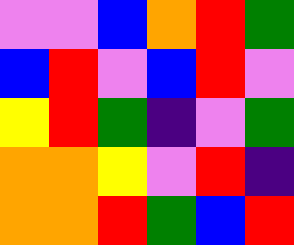[["violet", "violet", "blue", "orange", "red", "green"], ["blue", "red", "violet", "blue", "red", "violet"], ["yellow", "red", "green", "indigo", "violet", "green"], ["orange", "orange", "yellow", "violet", "red", "indigo"], ["orange", "orange", "red", "green", "blue", "red"]]